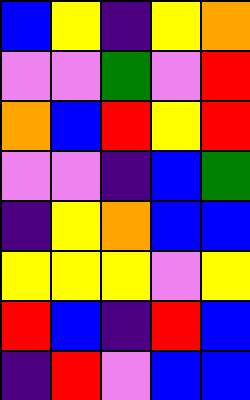[["blue", "yellow", "indigo", "yellow", "orange"], ["violet", "violet", "green", "violet", "red"], ["orange", "blue", "red", "yellow", "red"], ["violet", "violet", "indigo", "blue", "green"], ["indigo", "yellow", "orange", "blue", "blue"], ["yellow", "yellow", "yellow", "violet", "yellow"], ["red", "blue", "indigo", "red", "blue"], ["indigo", "red", "violet", "blue", "blue"]]